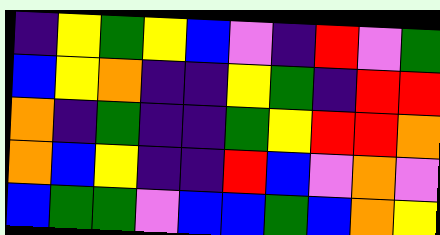[["indigo", "yellow", "green", "yellow", "blue", "violet", "indigo", "red", "violet", "green"], ["blue", "yellow", "orange", "indigo", "indigo", "yellow", "green", "indigo", "red", "red"], ["orange", "indigo", "green", "indigo", "indigo", "green", "yellow", "red", "red", "orange"], ["orange", "blue", "yellow", "indigo", "indigo", "red", "blue", "violet", "orange", "violet"], ["blue", "green", "green", "violet", "blue", "blue", "green", "blue", "orange", "yellow"]]